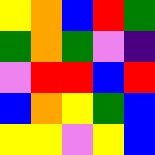[["yellow", "orange", "blue", "red", "green"], ["green", "orange", "green", "violet", "indigo"], ["violet", "red", "red", "blue", "red"], ["blue", "orange", "yellow", "green", "blue"], ["yellow", "yellow", "violet", "yellow", "blue"]]